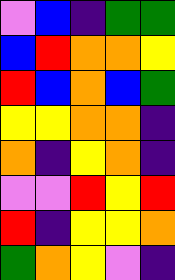[["violet", "blue", "indigo", "green", "green"], ["blue", "red", "orange", "orange", "yellow"], ["red", "blue", "orange", "blue", "green"], ["yellow", "yellow", "orange", "orange", "indigo"], ["orange", "indigo", "yellow", "orange", "indigo"], ["violet", "violet", "red", "yellow", "red"], ["red", "indigo", "yellow", "yellow", "orange"], ["green", "orange", "yellow", "violet", "indigo"]]